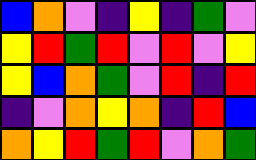[["blue", "orange", "violet", "indigo", "yellow", "indigo", "green", "violet"], ["yellow", "red", "green", "red", "violet", "red", "violet", "yellow"], ["yellow", "blue", "orange", "green", "violet", "red", "indigo", "red"], ["indigo", "violet", "orange", "yellow", "orange", "indigo", "red", "blue"], ["orange", "yellow", "red", "green", "red", "violet", "orange", "green"]]